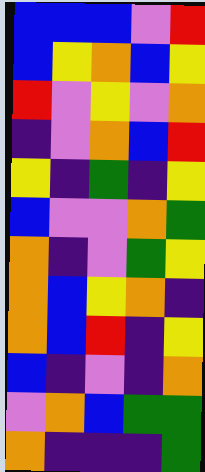[["blue", "blue", "blue", "violet", "red"], ["blue", "yellow", "orange", "blue", "yellow"], ["red", "violet", "yellow", "violet", "orange"], ["indigo", "violet", "orange", "blue", "red"], ["yellow", "indigo", "green", "indigo", "yellow"], ["blue", "violet", "violet", "orange", "green"], ["orange", "indigo", "violet", "green", "yellow"], ["orange", "blue", "yellow", "orange", "indigo"], ["orange", "blue", "red", "indigo", "yellow"], ["blue", "indigo", "violet", "indigo", "orange"], ["violet", "orange", "blue", "green", "green"], ["orange", "indigo", "indigo", "indigo", "green"]]